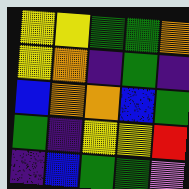[["yellow", "yellow", "green", "green", "orange"], ["yellow", "orange", "indigo", "green", "indigo"], ["blue", "orange", "orange", "blue", "green"], ["green", "indigo", "yellow", "yellow", "red"], ["indigo", "blue", "green", "green", "violet"]]